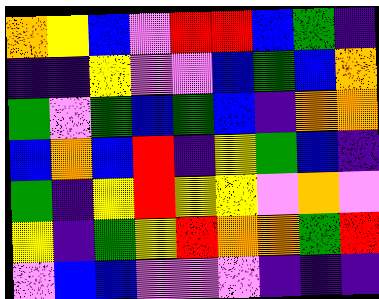[["orange", "yellow", "blue", "violet", "red", "red", "blue", "green", "indigo"], ["indigo", "indigo", "yellow", "violet", "violet", "blue", "green", "blue", "orange"], ["green", "violet", "green", "blue", "green", "blue", "indigo", "orange", "orange"], ["blue", "orange", "blue", "red", "indigo", "yellow", "green", "blue", "indigo"], ["green", "indigo", "yellow", "red", "yellow", "yellow", "violet", "orange", "violet"], ["yellow", "indigo", "green", "yellow", "red", "orange", "orange", "green", "red"], ["violet", "blue", "blue", "violet", "violet", "violet", "indigo", "indigo", "indigo"]]